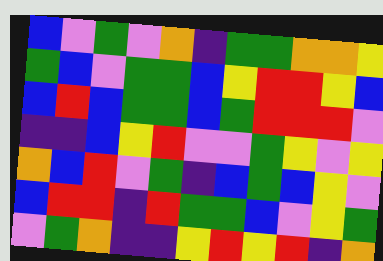[["blue", "violet", "green", "violet", "orange", "indigo", "green", "green", "orange", "orange", "yellow"], ["green", "blue", "violet", "green", "green", "blue", "yellow", "red", "red", "yellow", "blue"], ["blue", "red", "blue", "green", "green", "blue", "green", "red", "red", "red", "violet"], ["indigo", "indigo", "blue", "yellow", "red", "violet", "violet", "green", "yellow", "violet", "yellow"], ["orange", "blue", "red", "violet", "green", "indigo", "blue", "green", "blue", "yellow", "violet"], ["blue", "red", "red", "indigo", "red", "green", "green", "blue", "violet", "yellow", "green"], ["violet", "green", "orange", "indigo", "indigo", "yellow", "red", "yellow", "red", "indigo", "orange"]]